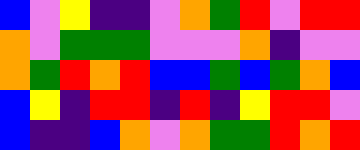[["blue", "violet", "yellow", "indigo", "indigo", "violet", "orange", "green", "red", "violet", "red", "red"], ["orange", "violet", "green", "green", "green", "violet", "violet", "violet", "orange", "indigo", "violet", "violet"], ["orange", "green", "red", "orange", "red", "blue", "blue", "green", "blue", "green", "orange", "blue"], ["blue", "yellow", "indigo", "red", "red", "indigo", "red", "indigo", "yellow", "red", "red", "violet"], ["blue", "indigo", "indigo", "blue", "orange", "violet", "orange", "green", "green", "red", "orange", "red"]]